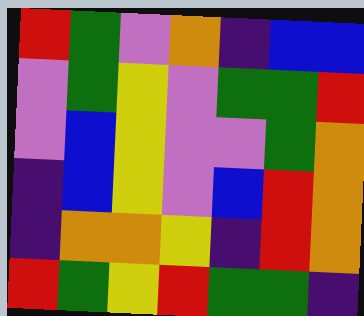[["red", "green", "violet", "orange", "indigo", "blue", "blue"], ["violet", "green", "yellow", "violet", "green", "green", "red"], ["violet", "blue", "yellow", "violet", "violet", "green", "orange"], ["indigo", "blue", "yellow", "violet", "blue", "red", "orange"], ["indigo", "orange", "orange", "yellow", "indigo", "red", "orange"], ["red", "green", "yellow", "red", "green", "green", "indigo"]]